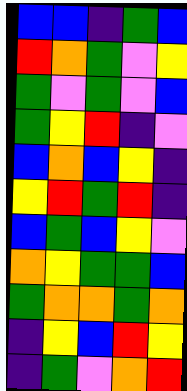[["blue", "blue", "indigo", "green", "blue"], ["red", "orange", "green", "violet", "yellow"], ["green", "violet", "green", "violet", "blue"], ["green", "yellow", "red", "indigo", "violet"], ["blue", "orange", "blue", "yellow", "indigo"], ["yellow", "red", "green", "red", "indigo"], ["blue", "green", "blue", "yellow", "violet"], ["orange", "yellow", "green", "green", "blue"], ["green", "orange", "orange", "green", "orange"], ["indigo", "yellow", "blue", "red", "yellow"], ["indigo", "green", "violet", "orange", "red"]]